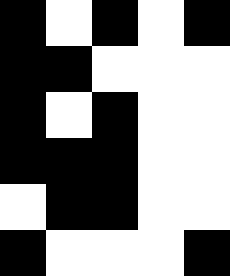[["black", "white", "black", "white", "black"], ["black", "black", "white", "white", "white"], ["black", "white", "black", "white", "white"], ["black", "black", "black", "white", "white"], ["white", "black", "black", "white", "white"], ["black", "white", "white", "white", "black"]]